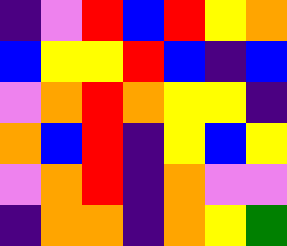[["indigo", "violet", "red", "blue", "red", "yellow", "orange"], ["blue", "yellow", "yellow", "red", "blue", "indigo", "blue"], ["violet", "orange", "red", "orange", "yellow", "yellow", "indigo"], ["orange", "blue", "red", "indigo", "yellow", "blue", "yellow"], ["violet", "orange", "red", "indigo", "orange", "violet", "violet"], ["indigo", "orange", "orange", "indigo", "orange", "yellow", "green"]]